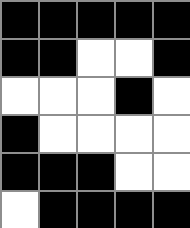[["black", "black", "black", "black", "black"], ["black", "black", "white", "white", "black"], ["white", "white", "white", "black", "white"], ["black", "white", "white", "white", "white"], ["black", "black", "black", "white", "white"], ["white", "black", "black", "black", "black"]]